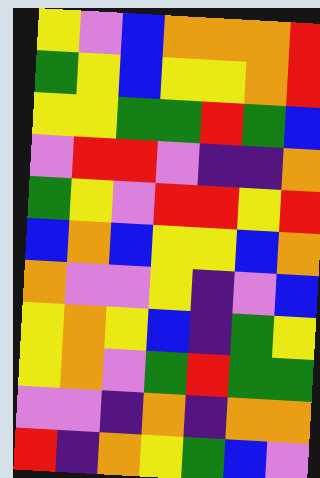[["yellow", "violet", "blue", "orange", "orange", "orange", "red"], ["green", "yellow", "blue", "yellow", "yellow", "orange", "red"], ["yellow", "yellow", "green", "green", "red", "green", "blue"], ["violet", "red", "red", "violet", "indigo", "indigo", "orange"], ["green", "yellow", "violet", "red", "red", "yellow", "red"], ["blue", "orange", "blue", "yellow", "yellow", "blue", "orange"], ["orange", "violet", "violet", "yellow", "indigo", "violet", "blue"], ["yellow", "orange", "yellow", "blue", "indigo", "green", "yellow"], ["yellow", "orange", "violet", "green", "red", "green", "green"], ["violet", "violet", "indigo", "orange", "indigo", "orange", "orange"], ["red", "indigo", "orange", "yellow", "green", "blue", "violet"]]